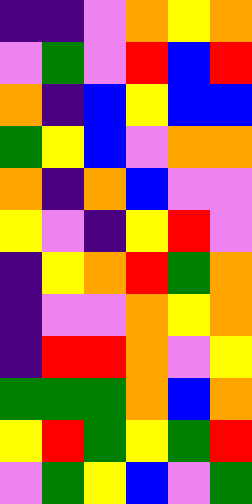[["indigo", "indigo", "violet", "orange", "yellow", "orange"], ["violet", "green", "violet", "red", "blue", "red"], ["orange", "indigo", "blue", "yellow", "blue", "blue"], ["green", "yellow", "blue", "violet", "orange", "orange"], ["orange", "indigo", "orange", "blue", "violet", "violet"], ["yellow", "violet", "indigo", "yellow", "red", "violet"], ["indigo", "yellow", "orange", "red", "green", "orange"], ["indigo", "violet", "violet", "orange", "yellow", "orange"], ["indigo", "red", "red", "orange", "violet", "yellow"], ["green", "green", "green", "orange", "blue", "orange"], ["yellow", "red", "green", "yellow", "green", "red"], ["violet", "green", "yellow", "blue", "violet", "green"]]